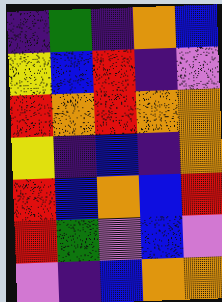[["indigo", "green", "indigo", "orange", "blue"], ["yellow", "blue", "red", "indigo", "violet"], ["red", "orange", "red", "orange", "orange"], ["yellow", "indigo", "blue", "indigo", "orange"], ["red", "blue", "orange", "blue", "red"], ["red", "green", "violet", "blue", "violet"], ["violet", "indigo", "blue", "orange", "orange"]]